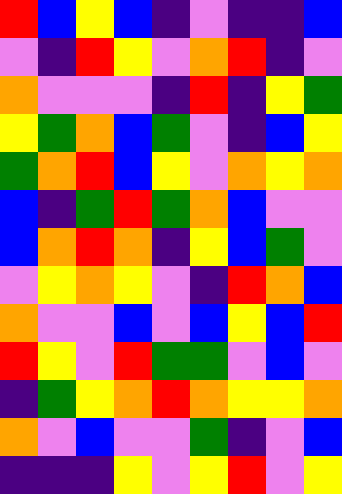[["red", "blue", "yellow", "blue", "indigo", "violet", "indigo", "indigo", "blue"], ["violet", "indigo", "red", "yellow", "violet", "orange", "red", "indigo", "violet"], ["orange", "violet", "violet", "violet", "indigo", "red", "indigo", "yellow", "green"], ["yellow", "green", "orange", "blue", "green", "violet", "indigo", "blue", "yellow"], ["green", "orange", "red", "blue", "yellow", "violet", "orange", "yellow", "orange"], ["blue", "indigo", "green", "red", "green", "orange", "blue", "violet", "violet"], ["blue", "orange", "red", "orange", "indigo", "yellow", "blue", "green", "violet"], ["violet", "yellow", "orange", "yellow", "violet", "indigo", "red", "orange", "blue"], ["orange", "violet", "violet", "blue", "violet", "blue", "yellow", "blue", "red"], ["red", "yellow", "violet", "red", "green", "green", "violet", "blue", "violet"], ["indigo", "green", "yellow", "orange", "red", "orange", "yellow", "yellow", "orange"], ["orange", "violet", "blue", "violet", "violet", "green", "indigo", "violet", "blue"], ["indigo", "indigo", "indigo", "yellow", "violet", "yellow", "red", "violet", "yellow"]]